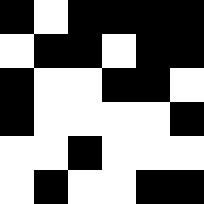[["black", "white", "black", "black", "black", "black"], ["white", "black", "black", "white", "black", "black"], ["black", "white", "white", "black", "black", "white"], ["black", "white", "white", "white", "white", "black"], ["white", "white", "black", "white", "white", "white"], ["white", "black", "white", "white", "black", "black"]]